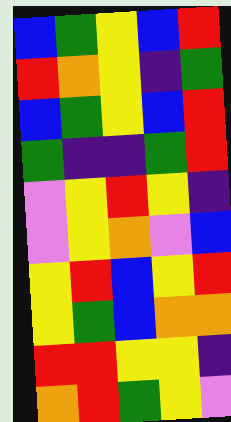[["blue", "green", "yellow", "blue", "red"], ["red", "orange", "yellow", "indigo", "green"], ["blue", "green", "yellow", "blue", "red"], ["green", "indigo", "indigo", "green", "red"], ["violet", "yellow", "red", "yellow", "indigo"], ["violet", "yellow", "orange", "violet", "blue"], ["yellow", "red", "blue", "yellow", "red"], ["yellow", "green", "blue", "orange", "orange"], ["red", "red", "yellow", "yellow", "indigo"], ["orange", "red", "green", "yellow", "violet"]]